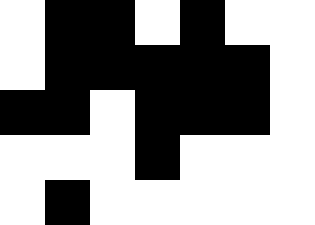[["white", "black", "black", "white", "black", "white", "white"], ["white", "black", "black", "black", "black", "black", "white"], ["black", "black", "white", "black", "black", "black", "white"], ["white", "white", "white", "black", "white", "white", "white"], ["white", "black", "white", "white", "white", "white", "white"]]